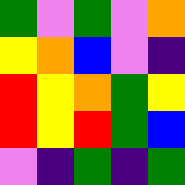[["green", "violet", "green", "violet", "orange"], ["yellow", "orange", "blue", "violet", "indigo"], ["red", "yellow", "orange", "green", "yellow"], ["red", "yellow", "red", "green", "blue"], ["violet", "indigo", "green", "indigo", "green"]]